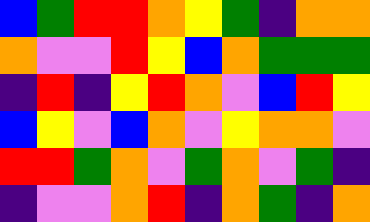[["blue", "green", "red", "red", "orange", "yellow", "green", "indigo", "orange", "orange"], ["orange", "violet", "violet", "red", "yellow", "blue", "orange", "green", "green", "green"], ["indigo", "red", "indigo", "yellow", "red", "orange", "violet", "blue", "red", "yellow"], ["blue", "yellow", "violet", "blue", "orange", "violet", "yellow", "orange", "orange", "violet"], ["red", "red", "green", "orange", "violet", "green", "orange", "violet", "green", "indigo"], ["indigo", "violet", "violet", "orange", "red", "indigo", "orange", "green", "indigo", "orange"]]